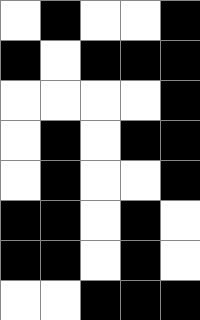[["white", "black", "white", "white", "black"], ["black", "white", "black", "black", "black"], ["white", "white", "white", "white", "black"], ["white", "black", "white", "black", "black"], ["white", "black", "white", "white", "black"], ["black", "black", "white", "black", "white"], ["black", "black", "white", "black", "white"], ["white", "white", "black", "black", "black"]]